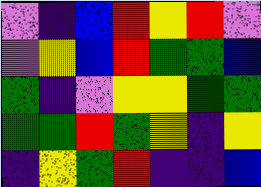[["violet", "indigo", "blue", "red", "yellow", "red", "violet"], ["violet", "yellow", "blue", "red", "green", "green", "blue"], ["green", "indigo", "violet", "yellow", "yellow", "green", "green"], ["green", "green", "red", "green", "yellow", "indigo", "yellow"], ["indigo", "yellow", "green", "red", "indigo", "indigo", "blue"]]